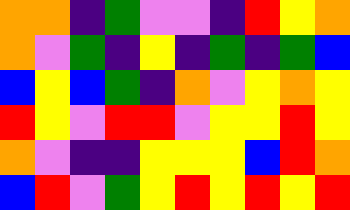[["orange", "orange", "indigo", "green", "violet", "violet", "indigo", "red", "yellow", "orange"], ["orange", "violet", "green", "indigo", "yellow", "indigo", "green", "indigo", "green", "blue"], ["blue", "yellow", "blue", "green", "indigo", "orange", "violet", "yellow", "orange", "yellow"], ["red", "yellow", "violet", "red", "red", "violet", "yellow", "yellow", "red", "yellow"], ["orange", "violet", "indigo", "indigo", "yellow", "yellow", "yellow", "blue", "red", "orange"], ["blue", "red", "violet", "green", "yellow", "red", "yellow", "red", "yellow", "red"]]